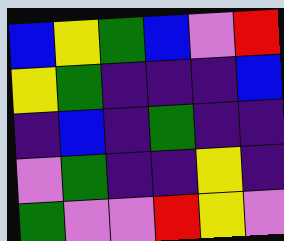[["blue", "yellow", "green", "blue", "violet", "red"], ["yellow", "green", "indigo", "indigo", "indigo", "blue"], ["indigo", "blue", "indigo", "green", "indigo", "indigo"], ["violet", "green", "indigo", "indigo", "yellow", "indigo"], ["green", "violet", "violet", "red", "yellow", "violet"]]